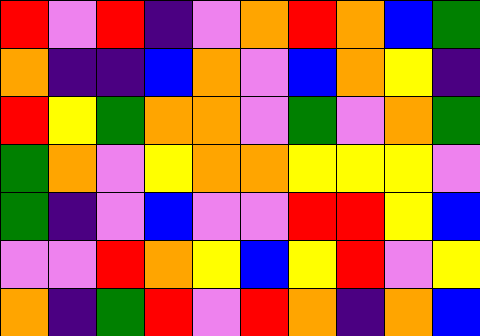[["red", "violet", "red", "indigo", "violet", "orange", "red", "orange", "blue", "green"], ["orange", "indigo", "indigo", "blue", "orange", "violet", "blue", "orange", "yellow", "indigo"], ["red", "yellow", "green", "orange", "orange", "violet", "green", "violet", "orange", "green"], ["green", "orange", "violet", "yellow", "orange", "orange", "yellow", "yellow", "yellow", "violet"], ["green", "indigo", "violet", "blue", "violet", "violet", "red", "red", "yellow", "blue"], ["violet", "violet", "red", "orange", "yellow", "blue", "yellow", "red", "violet", "yellow"], ["orange", "indigo", "green", "red", "violet", "red", "orange", "indigo", "orange", "blue"]]